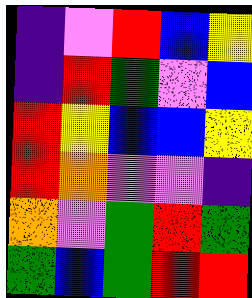[["indigo", "violet", "red", "blue", "yellow"], ["indigo", "red", "green", "violet", "blue"], ["red", "yellow", "blue", "blue", "yellow"], ["red", "orange", "violet", "violet", "indigo"], ["orange", "violet", "green", "red", "green"], ["green", "blue", "green", "red", "red"]]